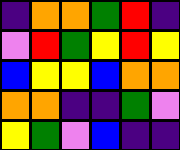[["indigo", "orange", "orange", "green", "red", "indigo"], ["violet", "red", "green", "yellow", "red", "yellow"], ["blue", "yellow", "yellow", "blue", "orange", "orange"], ["orange", "orange", "indigo", "indigo", "green", "violet"], ["yellow", "green", "violet", "blue", "indigo", "indigo"]]